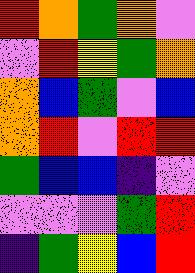[["red", "orange", "green", "orange", "violet"], ["violet", "red", "yellow", "green", "orange"], ["orange", "blue", "green", "violet", "blue"], ["orange", "red", "violet", "red", "red"], ["green", "blue", "blue", "indigo", "violet"], ["violet", "violet", "violet", "green", "red"], ["indigo", "green", "yellow", "blue", "red"]]